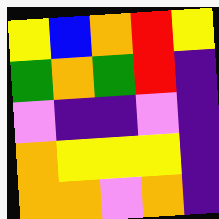[["yellow", "blue", "orange", "red", "yellow"], ["green", "orange", "green", "red", "indigo"], ["violet", "indigo", "indigo", "violet", "indigo"], ["orange", "yellow", "yellow", "yellow", "indigo"], ["orange", "orange", "violet", "orange", "indigo"]]